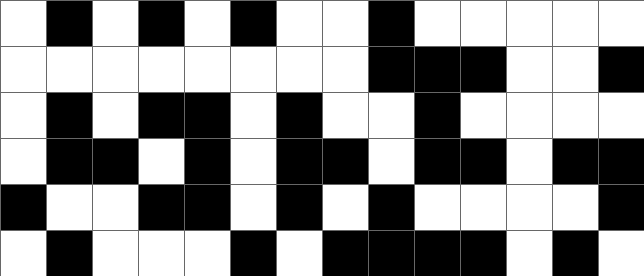[["white", "black", "white", "black", "white", "black", "white", "white", "black", "white", "white", "white", "white", "white"], ["white", "white", "white", "white", "white", "white", "white", "white", "black", "black", "black", "white", "white", "black"], ["white", "black", "white", "black", "black", "white", "black", "white", "white", "black", "white", "white", "white", "white"], ["white", "black", "black", "white", "black", "white", "black", "black", "white", "black", "black", "white", "black", "black"], ["black", "white", "white", "black", "black", "white", "black", "white", "black", "white", "white", "white", "white", "black"], ["white", "black", "white", "white", "white", "black", "white", "black", "black", "black", "black", "white", "black", "white"]]